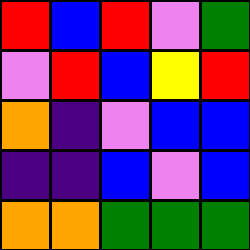[["red", "blue", "red", "violet", "green"], ["violet", "red", "blue", "yellow", "red"], ["orange", "indigo", "violet", "blue", "blue"], ["indigo", "indigo", "blue", "violet", "blue"], ["orange", "orange", "green", "green", "green"]]